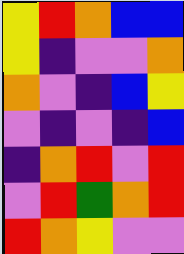[["yellow", "red", "orange", "blue", "blue"], ["yellow", "indigo", "violet", "violet", "orange"], ["orange", "violet", "indigo", "blue", "yellow"], ["violet", "indigo", "violet", "indigo", "blue"], ["indigo", "orange", "red", "violet", "red"], ["violet", "red", "green", "orange", "red"], ["red", "orange", "yellow", "violet", "violet"]]